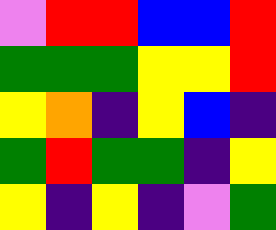[["violet", "red", "red", "blue", "blue", "red"], ["green", "green", "green", "yellow", "yellow", "red"], ["yellow", "orange", "indigo", "yellow", "blue", "indigo"], ["green", "red", "green", "green", "indigo", "yellow"], ["yellow", "indigo", "yellow", "indigo", "violet", "green"]]